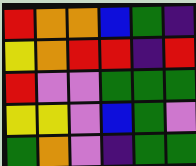[["red", "orange", "orange", "blue", "green", "indigo"], ["yellow", "orange", "red", "red", "indigo", "red"], ["red", "violet", "violet", "green", "green", "green"], ["yellow", "yellow", "violet", "blue", "green", "violet"], ["green", "orange", "violet", "indigo", "green", "green"]]